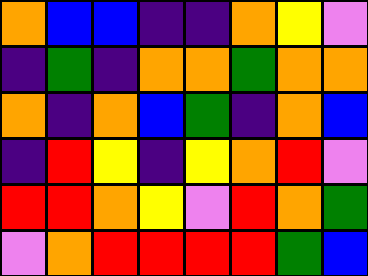[["orange", "blue", "blue", "indigo", "indigo", "orange", "yellow", "violet"], ["indigo", "green", "indigo", "orange", "orange", "green", "orange", "orange"], ["orange", "indigo", "orange", "blue", "green", "indigo", "orange", "blue"], ["indigo", "red", "yellow", "indigo", "yellow", "orange", "red", "violet"], ["red", "red", "orange", "yellow", "violet", "red", "orange", "green"], ["violet", "orange", "red", "red", "red", "red", "green", "blue"]]